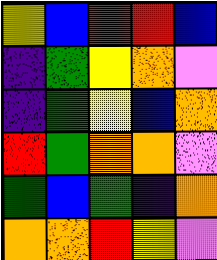[["yellow", "blue", "red", "red", "blue"], ["indigo", "green", "yellow", "orange", "violet"], ["indigo", "green", "yellow", "blue", "orange"], ["red", "green", "orange", "orange", "violet"], ["green", "blue", "green", "indigo", "orange"], ["orange", "orange", "red", "yellow", "violet"]]